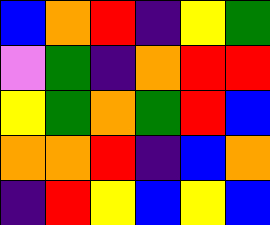[["blue", "orange", "red", "indigo", "yellow", "green"], ["violet", "green", "indigo", "orange", "red", "red"], ["yellow", "green", "orange", "green", "red", "blue"], ["orange", "orange", "red", "indigo", "blue", "orange"], ["indigo", "red", "yellow", "blue", "yellow", "blue"]]